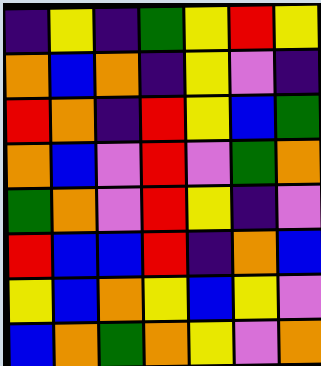[["indigo", "yellow", "indigo", "green", "yellow", "red", "yellow"], ["orange", "blue", "orange", "indigo", "yellow", "violet", "indigo"], ["red", "orange", "indigo", "red", "yellow", "blue", "green"], ["orange", "blue", "violet", "red", "violet", "green", "orange"], ["green", "orange", "violet", "red", "yellow", "indigo", "violet"], ["red", "blue", "blue", "red", "indigo", "orange", "blue"], ["yellow", "blue", "orange", "yellow", "blue", "yellow", "violet"], ["blue", "orange", "green", "orange", "yellow", "violet", "orange"]]